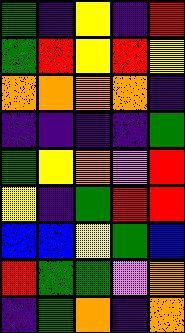[["green", "indigo", "yellow", "indigo", "red"], ["green", "red", "yellow", "red", "yellow"], ["orange", "orange", "orange", "orange", "indigo"], ["indigo", "indigo", "indigo", "indigo", "green"], ["green", "yellow", "orange", "violet", "red"], ["yellow", "indigo", "green", "red", "red"], ["blue", "blue", "yellow", "green", "blue"], ["red", "green", "green", "violet", "orange"], ["indigo", "green", "orange", "indigo", "orange"]]